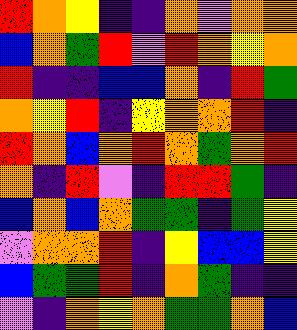[["red", "orange", "yellow", "indigo", "indigo", "orange", "violet", "orange", "orange"], ["blue", "orange", "green", "red", "violet", "red", "orange", "yellow", "orange"], ["red", "indigo", "indigo", "blue", "blue", "orange", "indigo", "red", "green"], ["orange", "yellow", "red", "indigo", "yellow", "orange", "orange", "red", "indigo"], ["red", "orange", "blue", "orange", "red", "orange", "green", "orange", "red"], ["orange", "indigo", "red", "violet", "indigo", "red", "red", "green", "indigo"], ["blue", "orange", "blue", "orange", "green", "green", "indigo", "green", "yellow"], ["violet", "orange", "orange", "red", "indigo", "yellow", "blue", "blue", "yellow"], ["blue", "green", "green", "red", "indigo", "orange", "green", "indigo", "indigo"], ["violet", "indigo", "orange", "yellow", "orange", "green", "green", "orange", "blue"]]